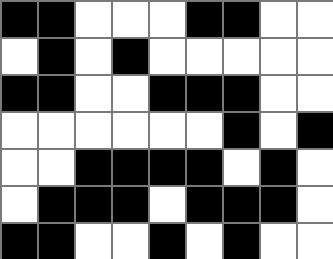[["black", "black", "white", "white", "white", "black", "black", "white", "white"], ["white", "black", "white", "black", "white", "white", "white", "white", "white"], ["black", "black", "white", "white", "black", "black", "black", "white", "white"], ["white", "white", "white", "white", "white", "white", "black", "white", "black"], ["white", "white", "black", "black", "black", "black", "white", "black", "white"], ["white", "black", "black", "black", "white", "black", "black", "black", "white"], ["black", "black", "white", "white", "black", "white", "black", "white", "white"]]